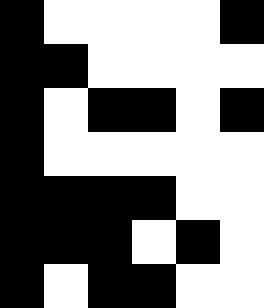[["black", "white", "white", "white", "white", "black"], ["black", "black", "white", "white", "white", "white"], ["black", "white", "black", "black", "white", "black"], ["black", "white", "white", "white", "white", "white"], ["black", "black", "black", "black", "white", "white"], ["black", "black", "black", "white", "black", "white"], ["black", "white", "black", "black", "white", "white"]]